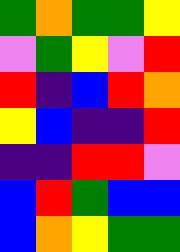[["green", "orange", "green", "green", "yellow"], ["violet", "green", "yellow", "violet", "red"], ["red", "indigo", "blue", "red", "orange"], ["yellow", "blue", "indigo", "indigo", "red"], ["indigo", "indigo", "red", "red", "violet"], ["blue", "red", "green", "blue", "blue"], ["blue", "orange", "yellow", "green", "green"]]